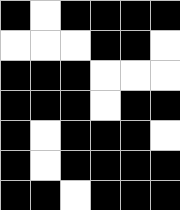[["black", "white", "black", "black", "black", "black"], ["white", "white", "white", "black", "black", "white"], ["black", "black", "black", "white", "white", "white"], ["black", "black", "black", "white", "black", "black"], ["black", "white", "black", "black", "black", "white"], ["black", "white", "black", "black", "black", "black"], ["black", "black", "white", "black", "black", "black"]]